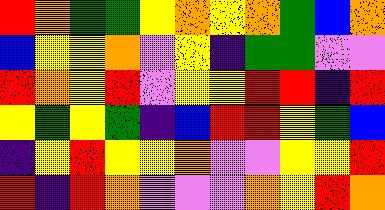[["red", "orange", "green", "green", "yellow", "orange", "yellow", "orange", "green", "blue", "orange"], ["blue", "yellow", "yellow", "orange", "violet", "yellow", "indigo", "green", "green", "violet", "violet"], ["red", "orange", "yellow", "red", "violet", "yellow", "yellow", "red", "red", "indigo", "red"], ["yellow", "green", "yellow", "green", "indigo", "blue", "red", "red", "yellow", "green", "blue"], ["indigo", "yellow", "red", "yellow", "yellow", "orange", "violet", "violet", "yellow", "yellow", "red"], ["red", "indigo", "red", "orange", "violet", "violet", "violet", "orange", "yellow", "red", "orange"]]